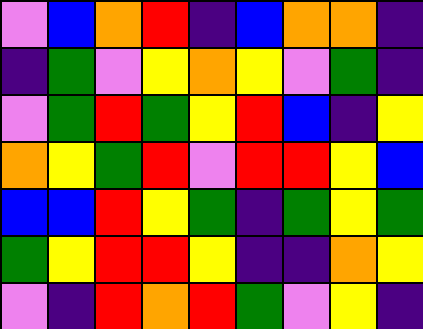[["violet", "blue", "orange", "red", "indigo", "blue", "orange", "orange", "indigo"], ["indigo", "green", "violet", "yellow", "orange", "yellow", "violet", "green", "indigo"], ["violet", "green", "red", "green", "yellow", "red", "blue", "indigo", "yellow"], ["orange", "yellow", "green", "red", "violet", "red", "red", "yellow", "blue"], ["blue", "blue", "red", "yellow", "green", "indigo", "green", "yellow", "green"], ["green", "yellow", "red", "red", "yellow", "indigo", "indigo", "orange", "yellow"], ["violet", "indigo", "red", "orange", "red", "green", "violet", "yellow", "indigo"]]